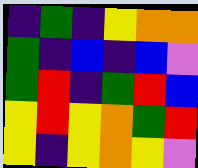[["indigo", "green", "indigo", "yellow", "orange", "orange"], ["green", "indigo", "blue", "indigo", "blue", "violet"], ["green", "red", "indigo", "green", "red", "blue"], ["yellow", "red", "yellow", "orange", "green", "red"], ["yellow", "indigo", "yellow", "orange", "yellow", "violet"]]